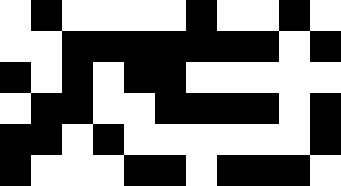[["white", "black", "white", "white", "white", "white", "black", "white", "white", "black", "white"], ["white", "white", "black", "black", "black", "black", "black", "black", "black", "white", "black"], ["black", "white", "black", "white", "black", "black", "white", "white", "white", "white", "white"], ["white", "black", "black", "white", "white", "black", "black", "black", "black", "white", "black"], ["black", "black", "white", "black", "white", "white", "white", "white", "white", "white", "black"], ["black", "white", "white", "white", "black", "black", "white", "black", "black", "black", "white"]]